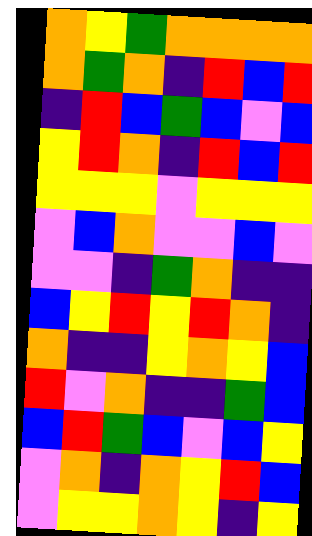[["orange", "yellow", "green", "orange", "orange", "orange", "orange"], ["orange", "green", "orange", "indigo", "red", "blue", "red"], ["indigo", "red", "blue", "green", "blue", "violet", "blue"], ["yellow", "red", "orange", "indigo", "red", "blue", "red"], ["yellow", "yellow", "yellow", "violet", "yellow", "yellow", "yellow"], ["violet", "blue", "orange", "violet", "violet", "blue", "violet"], ["violet", "violet", "indigo", "green", "orange", "indigo", "indigo"], ["blue", "yellow", "red", "yellow", "red", "orange", "indigo"], ["orange", "indigo", "indigo", "yellow", "orange", "yellow", "blue"], ["red", "violet", "orange", "indigo", "indigo", "green", "blue"], ["blue", "red", "green", "blue", "violet", "blue", "yellow"], ["violet", "orange", "indigo", "orange", "yellow", "red", "blue"], ["violet", "yellow", "yellow", "orange", "yellow", "indigo", "yellow"]]